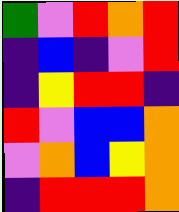[["green", "violet", "red", "orange", "red"], ["indigo", "blue", "indigo", "violet", "red"], ["indigo", "yellow", "red", "red", "indigo"], ["red", "violet", "blue", "blue", "orange"], ["violet", "orange", "blue", "yellow", "orange"], ["indigo", "red", "red", "red", "orange"]]